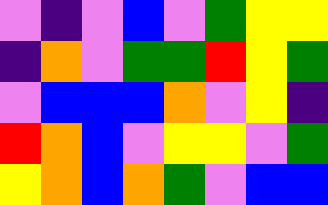[["violet", "indigo", "violet", "blue", "violet", "green", "yellow", "yellow"], ["indigo", "orange", "violet", "green", "green", "red", "yellow", "green"], ["violet", "blue", "blue", "blue", "orange", "violet", "yellow", "indigo"], ["red", "orange", "blue", "violet", "yellow", "yellow", "violet", "green"], ["yellow", "orange", "blue", "orange", "green", "violet", "blue", "blue"]]